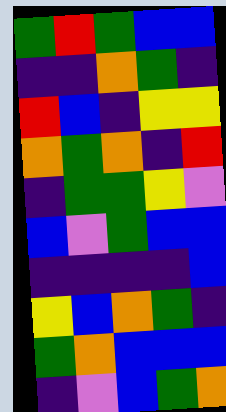[["green", "red", "green", "blue", "blue"], ["indigo", "indigo", "orange", "green", "indigo"], ["red", "blue", "indigo", "yellow", "yellow"], ["orange", "green", "orange", "indigo", "red"], ["indigo", "green", "green", "yellow", "violet"], ["blue", "violet", "green", "blue", "blue"], ["indigo", "indigo", "indigo", "indigo", "blue"], ["yellow", "blue", "orange", "green", "indigo"], ["green", "orange", "blue", "blue", "blue"], ["indigo", "violet", "blue", "green", "orange"]]